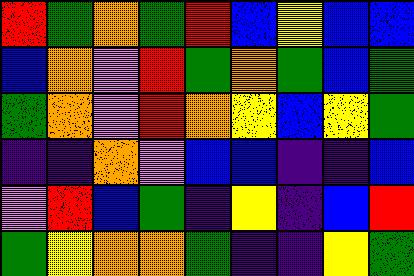[["red", "green", "orange", "green", "red", "blue", "yellow", "blue", "blue"], ["blue", "orange", "violet", "red", "green", "orange", "green", "blue", "green"], ["green", "orange", "violet", "red", "orange", "yellow", "blue", "yellow", "green"], ["indigo", "indigo", "orange", "violet", "blue", "blue", "indigo", "indigo", "blue"], ["violet", "red", "blue", "green", "indigo", "yellow", "indigo", "blue", "red"], ["green", "yellow", "orange", "orange", "green", "indigo", "indigo", "yellow", "green"]]